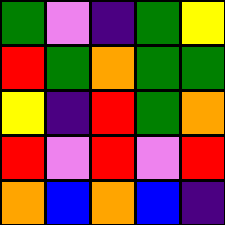[["green", "violet", "indigo", "green", "yellow"], ["red", "green", "orange", "green", "green"], ["yellow", "indigo", "red", "green", "orange"], ["red", "violet", "red", "violet", "red"], ["orange", "blue", "orange", "blue", "indigo"]]